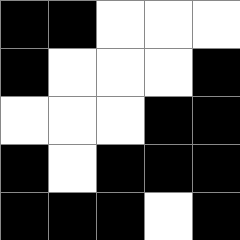[["black", "black", "white", "white", "white"], ["black", "white", "white", "white", "black"], ["white", "white", "white", "black", "black"], ["black", "white", "black", "black", "black"], ["black", "black", "black", "white", "black"]]